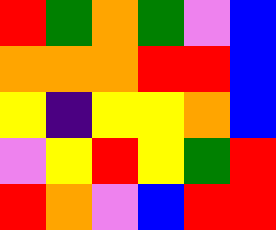[["red", "green", "orange", "green", "violet", "blue"], ["orange", "orange", "orange", "red", "red", "blue"], ["yellow", "indigo", "yellow", "yellow", "orange", "blue"], ["violet", "yellow", "red", "yellow", "green", "red"], ["red", "orange", "violet", "blue", "red", "red"]]